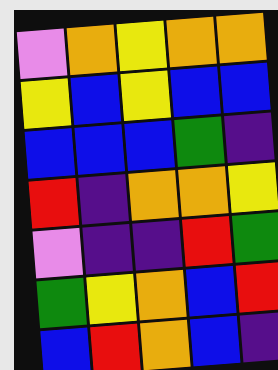[["violet", "orange", "yellow", "orange", "orange"], ["yellow", "blue", "yellow", "blue", "blue"], ["blue", "blue", "blue", "green", "indigo"], ["red", "indigo", "orange", "orange", "yellow"], ["violet", "indigo", "indigo", "red", "green"], ["green", "yellow", "orange", "blue", "red"], ["blue", "red", "orange", "blue", "indigo"]]